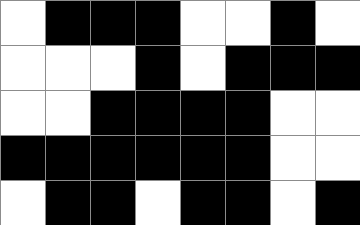[["white", "black", "black", "black", "white", "white", "black", "white"], ["white", "white", "white", "black", "white", "black", "black", "black"], ["white", "white", "black", "black", "black", "black", "white", "white"], ["black", "black", "black", "black", "black", "black", "white", "white"], ["white", "black", "black", "white", "black", "black", "white", "black"]]